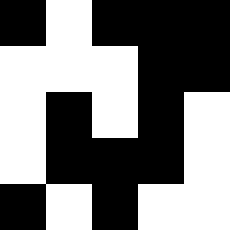[["black", "white", "black", "black", "black"], ["white", "white", "white", "black", "black"], ["white", "black", "white", "black", "white"], ["white", "black", "black", "black", "white"], ["black", "white", "black", "white", "white"]]